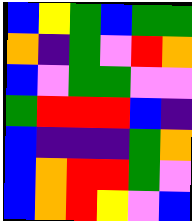[["blue", "yellow", "green", "blue", "green", "green"], ["orange", "indigo", "green", "violet", "red", "orange"], ["blue", "violet", "green", "green", "violet", "violet"], ["green", "red", "red", "red", "blue", "indigo"], ["blue", "indigo", "indigo", "indigo", "green", "orange"], ["blue", "orange", "red", "red", "green", "violet"], ["blue", "orange", "red", "yellow", "violet", "blue"]]